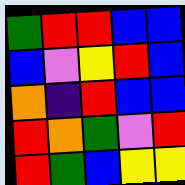[["green", "red", "red", "blue", "blue"], ["blue", "violet", "yellow", "red", "blue"], ["orange", "indigo", "red", "blue", "blue"], ["red", "orange", "green", "violet", "red"], ["red", "green", "blue", "yellow", "yellow"]]